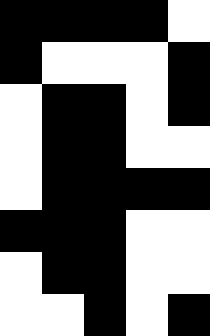[["black", "black", "black", "black", "white"], ["black", "white", "white", "white", "black"], ["white", "black", "black", "white", "black"], ["white", "black", "black", "white", "white"], ["white", "black", "black", "black", "black"], ["black", "black", "black", "white", "white"], ["white", "black", "black", "white", "white"], ["white", "white", "black", "white", "black"]]